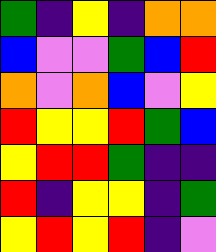[["green", "indigo", "yellow", "indigo", "orange", "orange"], ["blue", "violet", "violet", "green", "blue", "red"], ["orange", "violet", "orange", "blue", "violet", "yellow"], ["red", "yellow", "yellow", "red", "green", "blue"], ["yellow", "red", "red", "green", "indigo", "indigo"], ["red", "indigo", "yellow", "yellow", "indigo", "green"], ["yellow", "red", "yellow", "red", "indigo", "violet"]]